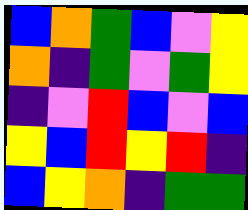[["blue", "orange", "green", "blue", "violet", "yellow"], ["orange", "indigo", "green", "violet", "green", "yellow"], ["indigo", "violet", "red", "blue", "violet", "blue"], ["yellow", "blue", "red", "yellow", "red", "indigo"], ["blue", "yellow", "orange", "indigo", "green", "green"]]